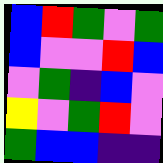[["blue", "red", "green", "violet", "green"], ["blue", "violet", "violet", "red", "blue"], ["violet", "green", "indigo", "blue", "violet"], ["yellow", "violet", "green", "red", "violet"], ["green", "blue", "blue", "indigo", "indigo"]]